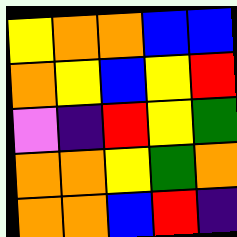[["yellow", "orange", "orange", "blue", "blue"], ["orange", "yellow", "blue", "yellow", "red"], ["violet", "indigo", "red", "yellow", "green"], ["orange", "orange", "yellow", "green", "orange"], ["orange", "orange", "blue", "red", "indigo"]]